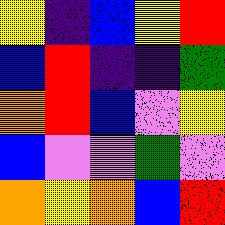[["yellow", "indigo", "blue", "yellow", "red"], ["blue", "red", "indigo", "indigo", "green"], ["orange", "red", "blue", "violet", "yellow"], ["blue", "violet", "violet", "green", "violet"], ["orange", "yellow", "orange", "blue", "red"]]